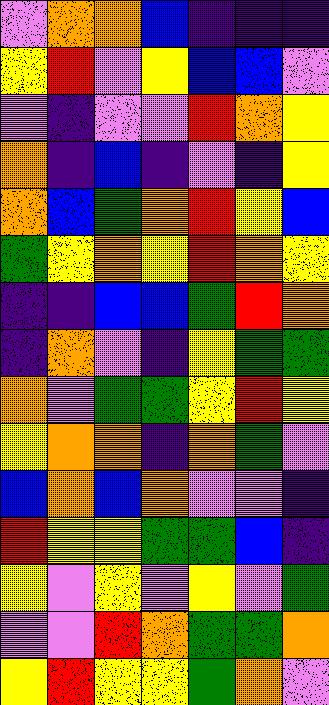[["violet", "orange", "orange", "blue", "indigo", "indigo", "indigo"], ["yellow", "red", "violet", "yellow", "blue", "blue", "violet"], ["violet", "indigo", "violet", "violet", "red", "orange", "yellow"], ["orange", "indigo", "blue", "indigo", "violet", "indigo", "yellow"], ["orange", "blue", "green", "orange", "red", "yellow", "blue"], ["green", "yellow", "orange", "yellow", "red", "orange", "yellow"], ["indigo", "indigo", "blue", "blue", "green", "red", "orange"], ["indigo", "orange", "violet", "indigo", "yellow", "green", "green"], ["orange", "violet", "green", "green", "yellow", "red", "yellow"], ["yellow", "orange", "orange", "indigo", "orange", "green", "violet"], ["blue", "orange", "blue", "orange", "violet", "violet", "indigo"], ["red", "yellow", "yellow", "green", "green", "blue", "indigo"], ["yellow", "violet", "yellow", "violet", "yellow", "violet", "green"], ["violet", "violet", "red", "orange", "green", "green", "orange"], ["yellow", "red", "yellow", "yellow", "green", "orange", "violet"]]